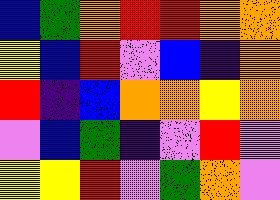[["blue", "green", "orange", "red", "red", "orange", "orange"], ["yellow", "blue", "red", "violet", "blue", "indigo", "orange"], ["red", "indigo", "blue", "orange", "orange", "yellow", "orange"], ["violet", "blue", "green", "indigo", "violet", "red", "violet"], ["yellow", "yellow", "red", "violet", "green", "orange", "violet"]]